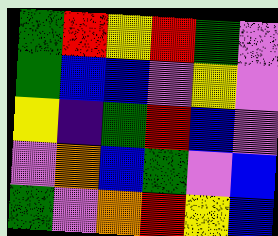[["green", "red", "yellow", "red", "green", "violet"], ["green", "blue", "blue", "violet", "yellow", "violet"], ["yellow", "indigo", "green", "red", "blue", "violet"], ["violet", "orange", "blue", "green", "violet", "blue"], ["green", "violet", "orange", "red", "yellow", "blue"]]